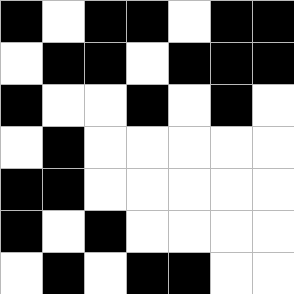[["black", "white", "black", "black", "white", "black", "black"], ["white", "black", "black", "white", "black", "black", "black"], ["black", "white", "white", "black", "white", "black", "white"], ["white", "black", "white", "white", "white", "white", "white"], ["black", "black", "white", "white", "white", "white", "white"], ["black", "white", "black", "white", "white", "white", "white"], ["white", "black", "white", "black", "black", "white", "white"]]